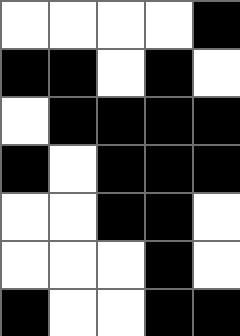[["white", "white", "white", "white", "black"], ["black", "black", "white", "black", "white"], ["white", "black", "black", "black", "black"], ["black", "white", "black", "black", "black"], ["white", "white", "black", "black", "white"], ["white", "white", "white", "black", "white"], ["black", "white", "white", "black", "black"]]